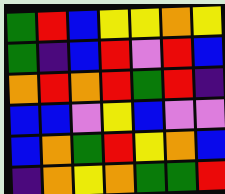[["green", "red", "blue", "yellow", "yellow", "orange", "yellow"], ["green", "indigo", "blue", "red", "violet", "red", "blue"], ["orange", "red", "orange", "red", "green", "red", "indigo"], ["blue", "blue", "violet", "yellow", "blue", "violet", "violet"], ["blue", "orange", "green", "red", "yellow", "orange", "blue"], ["indigo", "orange", "yellow", "orange", "green", "green", "red"]]